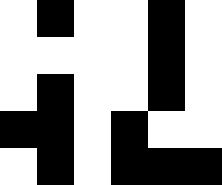[["white", "black", "white", "white", "black", "white"], ["white", "white", "white", "white", "black", "white"], ["white", "black", "white", "white", "black", "white"], ["black", "black", "white", "black", "white", "white"], ["white", "black", "white", "black", "black", "black"]]